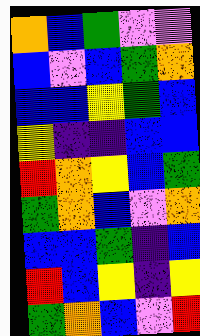[["orange", "blue", "green", "violet", "violet"], ["blue", "violet", "blue", "green", "orange"], ["blue", "blue", "yellow", "green", "blue"], ["yellow", "indigo", "indigo", "blue", "blue"], ["red", "orange", "yellow", "blue", "green"], ["green", "orange", "blue", "violet", "orange"], ["blue", "blue", "green", "indigo", "blue"], ["red", "blue", "yellow", "indigo", "yellow"], ["green", "orange", "blue", "violet", "red"]]